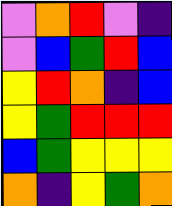[["violet", "orange", "red", "violet", "indigo"], ["violet", "blue", "green", "red", "blue"], ["yellow", "red", "orange", "indigo", "blue"], ["yellow", "green", "red", "red", "red"], ["blue", "green", "yellow", "yellow", "yellow"], ["orange", "indigo", "yellow", "green", "orange"]]